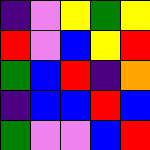[["indigo", "violet", "yellow", "green", "yellow"], ["red", "violet", "blue", "yellow", "red"], ["green", "blue", "red", "indigo", "orange"], ["indigo", "blue", "blue", "red", "blue"], ["green", "violet", "violet", "blue", "red"]]